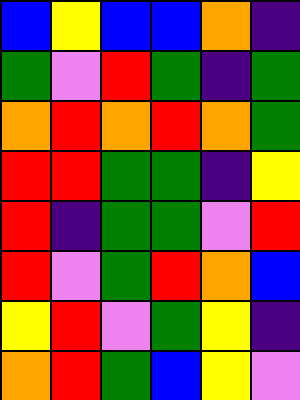[["blue", "yellow", "blue", "blue", "orange", "indigo"], ["green", "violet", "red", "green", "indigo", "green"], ["orange", "red", "orange", "red", "orange", "green"], ["red", "red", "green", "green", "indigo", "yellow"], ["red", "indigo", "green", "green", "violet", "red"], ["red", "violet", "green", "red", "orange", "blue"], ["yellow", "red", "violet", "green", "yellow", "indigo"], ["orange", "red", "green", "blue", "yellow", "violet"]]